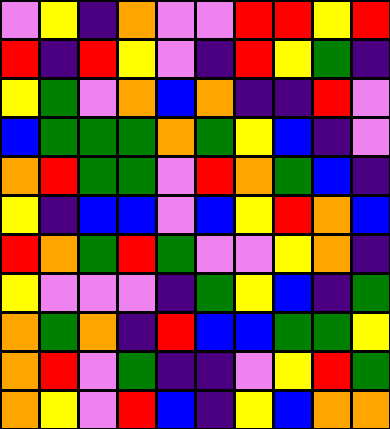[["violet", "yellow", "indigo", "orange", "violet", "violet", "red", "red", "yellow", "red"], ["red", "indigo", "red", "yellow", "violet", "indigo", "red", "yellow", "green", "indigo"], ["yellow", "green", "violet", "orange", "blue", "orange", "indigo", "indigo", "red", "violet"], ["blue", "green", "green", "green", "orange", "green", "yellow", "blue", "indigo", "violet"], ["orange", "red", "green", "green", "violet", "red", "orange", "green", "blue", "indigo"], ["yellow", "indigo", "blue", "blue", "violet", "blue", "yellow", "red", "orange", "blue"], ["red", "orange", "green", "red", "green", "violet", "violet", "yellow", "orange", "indigo"], ["yellow", "violet", "violet", "violet", "indigo", "green", "yellow", "blue", "indigo", "green"], ["orange", "green", "orange", "indigo", "red", "blue", "blue", "green", "green", "yellow"], ["orange", "red", "violet", "green", "indigo", "indigo", "violet", "yellow", "red", "green"], ["orange", "yellow", "violet", "red", "blue", "indigo", "yellow", "blue", "orange", "orange"]]